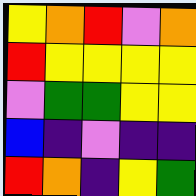[["yellow", "orange", "red", "violet", "orange"], ["red", "yellow", "yellow", "yellow", "yellow"], ["violet", "green", "green", "yellow", "yellow"], ["blue", "indigo", "violet", "indigo", "indigo"], ["red", "orange", "indigo", "yellow", "green"]]